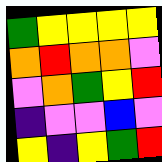[["green", "yellow", "yellow", "yellow", "yellow"], ["orange", "red", "orange", "orange", "violet"], ["violet", "orange", "green", "yellow", "red"], ["indigo", "violet", "violet", "blue", "violet"], ["yellow", "indigo", "yellow", "green", "red"]]